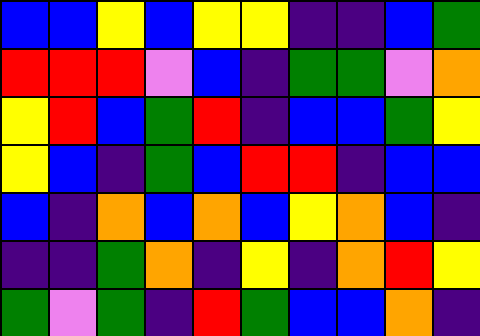[["blue", "blue", "yellow", "blue", "yellow", "yellow", "indigo", "indigo", "blue", "green"], ["red", "red", "red", "violet", "blue", "indigo", "green", "green", "violet", "orange"], ["yellow", "red", "blue", "green", "red", "indigo", "blue", "blue", "green", "yellow"], ["yellow", "blue", "indigo", "green", "blue", "red", "red", "indigo", "blue", "blue"], ["blue", "indigo", "orange", "blue", "orange", "blue", "yellow", "orange", "blue", "indigo"], ["indigo", "indigo", "green", "orange", "indigo", "yellow", "indigo", "orange", "red", "yellow"], ["green", "violet", "green", "indigo", "red", "green", "blue", "blue", "orange", "indigo"]]